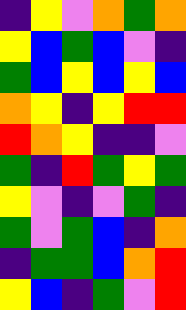[["indigo", "yellow", "violet", "orange", "green", "orange"], ["yellow", "blue", "green", "blue", "violet", "indigo"], ["green", "blue", "yellow", "blue", "yellow", "blue"], ["orange", "yellow", "indigo", "yellow", "red", "red"], ["red", "orange", "yellow", "indigo", "indigo", "violet"], ["green", "indigo", "red", "green", "yellow", "green"], ["yellow", "violet", "indigo", "violet", "green", "indigo"], ["green", "violet", "green", "blue", "indigo", "orange"], ["indigo", "green", "green", "blue", "orange", "red"], ["yellow", "blue", "indigo", "green", "violet", "red"]]